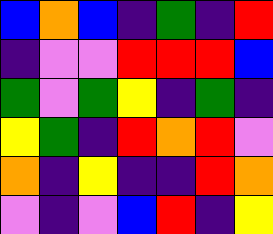[["blue", "orange", "blue", "indigo", "green", "indigo", "red"], ["indigo", "violet", "violet", "red", "red", "red", "blue"], ["green", "violet", "green", "yellow", "indigo", "green", "indigo"], ["yellow", "green", "indigo", "red", "orange", "red", "violet"], ["orange", "indigo", "yellow", "indigo", "indigo", "red", "orange"], ["violet", "indigo", "violet", "blue", "red", "indigo", "yellow"]]